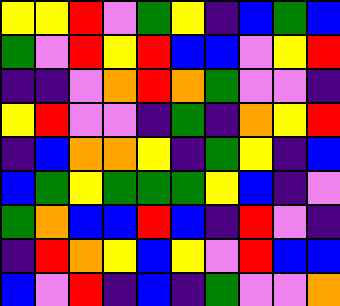[["yellow", "yellow", "red", "violet", "green", "yellow", "indigo", "blue", "green", "blue"], ["green", "violet", "red", "yellow", "red", "blue", "blue", "violet", "yellow", "red"], ["indigo", "indigo", "violet", "orange", "red", "orange", "green", "violet", "violet", "indigo"], ["yellow", "red", "violet", "violet", "indigo", "green", "indigo", "orange", "yellow", "red"], ["indigo", "blue", "orange", "orange", "yellow", "indigo", "green", "yellow", "indigo", "blue"], ["blue", "green", "yellow", "green", "green", "green", "yellow", "blue", "indigo", "violet"], ["green", "orange", "blue", "blue", "red", "blue", "indigo", "red", "violet", "indigo"], ["indigo", "red", "orange", "yellow", "blue", "yellow", "violet", "red", "blue", "blue"], ["blue", "violet", "red", "indigo", "blue", "indigo", "green", "violet", "violet", "orange"]]